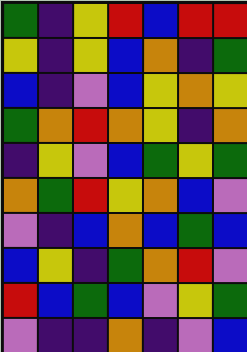[["green", "indigo", "yellow", "red", "blue", "red", "red"], ["yellow", "indigo", "yellow", "blue", "orange", "indigo", "green"], ["blue", "indigo", "violet", "blue", "yellow", "orange", "yellow"], ["green", "orange", "red", "orange", "yellow", "indigo", "orange"], ["indigo", "yellow", "violet", "blue", "green", "yellow", "green"], ["orange", "green", "red", "yellow", "orange", "blue", "violet"], ["violet", "indigo", "blue", "orange", "blue", "green", "blue"], ["blue", "yellow", "indigo", "green", "orange", "red", "violet"], ["red", "blue", "green", "blue", "violet", "yellow", "green"], ["violet", "indigo", "indigo", "orange", "indigo", "violet", "blue"]]